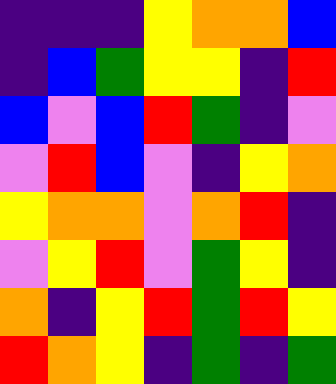[["indigo", "indigo", "indigo", "yellow", "orange", "orange", "blue"], ["indigo", "blue", "green", "yellow", "yellow", "indigo", "red"], ["blue", "violet", "blue", "red", "green", "indigo", "violet"], ["violet", "red", "blue", "violet", "indigo", "yellow", "orange"], ["yellow", "orange", "orange", "violet", "orange", "red", "indigo"], ["violet", "yellow", "red", "violet", "green", "yellow", "indigo"], ["orange", "indigo", "yellow", "red", "green", "red", "yellow"], ["red", "orange", "yellow", "indigo", "green", "indigo", "green"]]